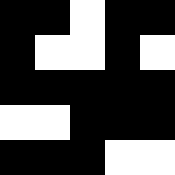[["black", "black", "white", "black", "black"], ["black", "white", "white", "black", "white"], ["black", "black", "black", "black", "black"], ["white", "white", "black", "black", "black"], ["black", "black", "black", "white", "white"]]